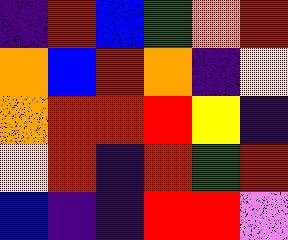[["indigo", "red", "blue", "green", "orange", "red"], ["orange", "blue", "red", "orange", "indigo", "yellow"], ["orange", "red", "red", "red", "yellow", "indigo"], ["yellow", "red", "indigo", "red", "green", "red"], ["blue", "indigo", "indigo", "red", "red", "violet"]]